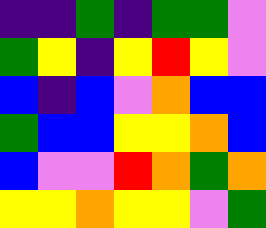[["indigo", "indigo", "green", "indigo", "green", "green", "violet"], ["green", "yellow", "indigo", "yellow", "red", "yellow", "violet"], ["blue", "indigo", "blue", "violet", "orange", "blue", "blue"], ["green", "blue", "blue", "yellow", "yellow", "orange", "blue"], ["blue", "violet", "violet", "red", "orange", "green", "orange"], ["yellow", "yellow", "orange", "yellow", "yellow", "violet", "green"]]